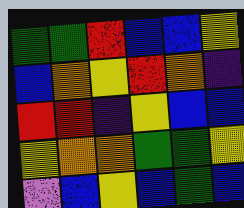[["green", "green", "red", "blue", "blue", "yellow"], ["blue", "orange", "yellow", "red", "orange", "indigo"], ["red", "red", "indigo", "yellow", "blue", "blue"], ["yellow", "orange", "orange", "green", "green", "yellow"], ["violet", "blue", "yellow", "blue", "green", "blue"]]